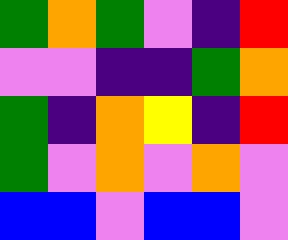[["green", "orange", "green", "violet", "indigo", "red"], ["violet", "violet", "indigo", "indigo", "green", "orange"], ["green", "indigo", "orange", "yellow", "indigo", "red"], ["green", "violet", "orange", "violet", "orange", "violet"], ["blue", "blue", "violet", "blue", "blue", "violet"]]